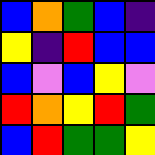[["blue", "orange", "green", "blue", "indigo"], ["yellow", "indigo", "red", "blue", "blue"], ["blue", "violet", "blue", "yellow", "violet"], ["red", "orange", "yellow", "red", "green"], ["blue", "red", "green", "green", "yellow"]]